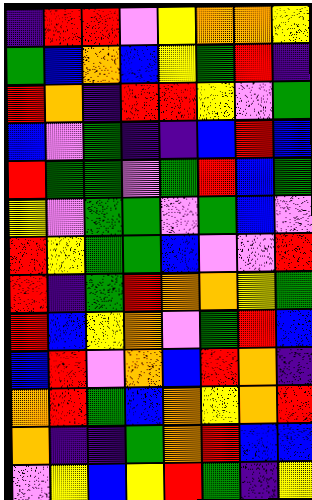[["indigo", "red", "red", "violet", "yellow", "orange", "orange", "yellow"], ["green", "blue", "orange", "blue", "yellow", "green", "red", "indigo"], ["red", "orange", "indigo", "red", "red", "yellow", "violet", "green"], ["blue", "violet", "green", "indigo", "indigo", "blue", "red", "blue"], ["red", "green", "green", "violet", "green", "red", "blue", "green"], ["yellow", "violet", "green", "green", "violet", "green", "blue", "violet"], ["red", "yellow", "green", "green", "blue", "violet", "violet", "red"], ["red", "indigo", "green", "red", "orange", "orange", "yellow", "green"], ["red", "blue", "yellow", "orange", "violet", "green", "red", "blue"], ["blue", "red", "violet", "orange", "blue", "red", "orange", "indigo"], ["orange", "red", "green", "blue", "orange", "yellow", "orange", "red"], ["orange", "indigo", "indigo", "green", "orange", "red", "blue", "blue"], ["violet", "yellow", "blue", "yellow", "red", "green", "indigo", "yellow"]]